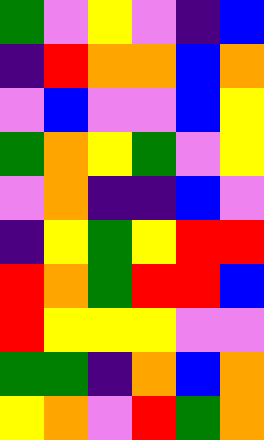[["green", "violet", "yellow", "violet", "indigo", "blue"], ["indigo", "red", "orange", "orange", "blue", "orange"], ["violet", "blue", "violet", "violet", "blue", "yellow"], ["green", "orange", "yellow", "green", "violet", "yellow"], ["violet", "orange", "indigo", "indigo", "blue", "violet"], ["indigo", "yellow", "green", "yellow", "red", "red"], ["red", "orange", "green", "red", "red", "blue"], ["red", "yellow", "yellow", "yellow", "violet", "violet"], ["green", "green", "indigo", "orange", "blue", "orange"], ["yellow", "orange", "violet", "red", "green", "orange"]]